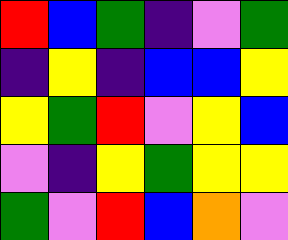[["red", "blue", "green", "indigo", "violet", "green"], ["indigo", "yellow", "indigo", "blue", "blue", "yellow"], ["yellow", "green", "red", "violet", "yellow", "blue"], ["violet", "indigo", "yellow", "green", "yellow", "yellow"], ["green", "violet", "red", "blue", "orange", "violet"]]